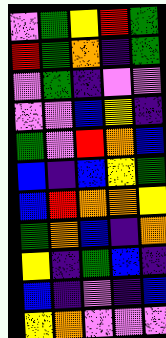[["violet", "green", "yellow", "red", "green"], ["red", "green", "orange", "indigo", "green"], ["violet", "green", "indigo", "violet", "violet"], ["violet", "violet", "blue", "yellow", "indigo"], ["green", "violet", "red", "orange", "blue"], ["blue", "indigo", "blue", "yellow", "green"], ["blue", "red", "orange", "orange", "yellow"], ["green", "orange", "blue", "indigo", "orange"], ["yellow", "indigo", "green", "blue", "indigo"], ["blue", "indigo", "violet", "indigo", "blue"], ["yellow", "orange", "violet", "violet", "violet"]]